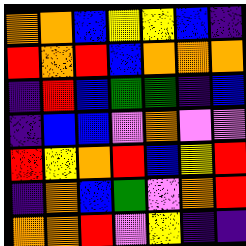[["orange", "orange", "blue", "yellow", "yellow", "blue", "indigo"], ["red", "orange", "red", "blue", "orange", "orange", "orange"], ["indigo", "red", "blue", "green", "green", "indigo", "blue"], ["indigo", "blue", "blue", "violet", "orange", "violet", "violet"], ["red", "yellow", "orange", "red", "blue", "yellow", "red"], ["indigo", "orange", "blue", "green", "violet", "orange", "red"], ["orange", "orange", "red", "violet", "yellow", "indigo", "indigo"]]